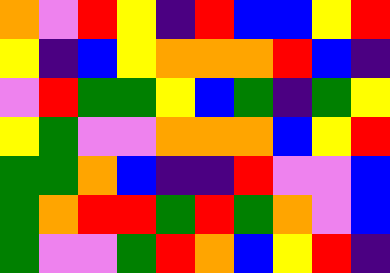[["orange", "violet", "red", "yellow", "indigo", "red", "blue", "blue", "yellow", "red"], ["yellow", "indigo", "blue", "yellow", "orange", "orange", "orange", "red", "blue", "indigo"], ["violet", "red", "green", "green", "yellow", "blue", "green", "indigo", "green", "yellow"], ["yellow", "green", "violet", "violet", "orange", "orange", "orange", "blue", "yellow", "red"], ["green", "green", "orange", "blue", "indigo", "indigo", "red", "violet", "violet", "blue"], ["green", "orange", "red", "red", "green", "red", "green", "orange", "violet", "blue"], ["green", "violet", "violet", "green", "red", "orange", "blue", "yellow", "red", "indigo"]]